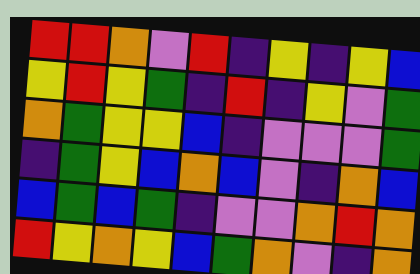[["red", "red", "orange", "violet", "red", "indigo", "yellow", "indigo", "yellow", "blue"], ["yellow", "red", "yellow", "green", "indigo", "red", "indigo", "yellow", "violet", "green"], ["orange", "green", "yellow", "yellow", "blue", "indigo", "violet", "violet", "violet", "green"], ["indigo", "green", "yellow", "blue", "orange", "blue", "violet", "indigo", "orange", "blue"], ["blue", "green", "blue", "green", "indigo", "violet", "violet", "orange", "red", "orange"], ["red", "yellow", "orange", "yellow", "blue", "green", "orange", "violet", "indigo", "orange"]]